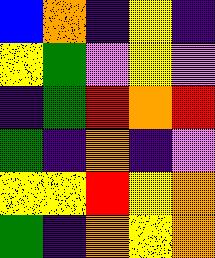[["blue", "orange", "indigo", "yellow", "indigo"], ["yellow", "green", "violet", "yellow", "violet"], ["indigo", "green", "red", "orange", "red"], ["green", "indigo", "orange", "indigo", "violet"], ["yellow", "yellow", "red", "yellow", "orange"], ["green", "indigo", "orange", "yellow", "orange"]]